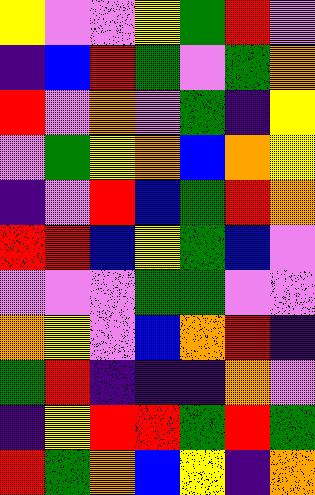[["yellow", "violet", "violet", "yellow", "green", "red", "violet"], ["indigo", "blue", "red", "green", "violet", "green", "orange"], ["red", "violet", "orange", "violet", "green", "indigo", "yellow"], ["violet", "green", "yellow", "orange", "blue", "orange", "yellow"], ["indigo", "violet", "red", "blue", "green", "red", "orange"], ["red", "red", "blue", "yellow", "green", "blue", "violet"], ["violet", "violet", "violet", "green", "green", "violet", "violet"], ["orange", "yellow", "violet", "blue", "orange", "red", "indigo"], ["green", "red", "indigo", "indigo", "indigo", "orange", "violet"], ["indigo", "yellow", "red", "red", "green", "red", "green"], ["red", "green", "orange", "blue", "yellow", "indigo", "orange"]]